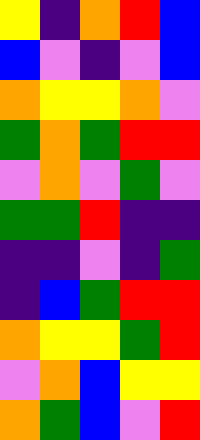[["yellow", "indigo", "orange", "red", "blue"], ["blue", "violet", "indigo", "violet", "blue"], ["orange", "yellow", "yellow", "orange", "violet"], ["green", "orange", "green", "red", "red"], ["violet", "orange", "violet", "green", "violet"], ["green", "green", "red", "indigo", "indigo"], ["indigo", "indigo", "violet", "indigo", "green"], ["indigo", "blue", "green", "red", "red"], ["orange", "yellow", "yellow", "green", "red"], ["violet", "orange", "blue", "yellow", "yellow"], ["orange", "green", "blue", "violet", "red"]]